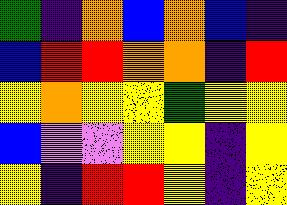[["green", "indigo", "orange", "blue", "orange", "blue", "indigo"], ["blue", "red", "red", "orange", "orange", "indigo", "red"], ["yellow", "orange", "yellow", "yellow", "green", "yellow", "yellow"], ["blue", "violet", "violet", "yellow", "yellow", "indigo", "yellow"], ["yellow", "indigo", "red", "red", "yellow", "indigo", "yellow"]]